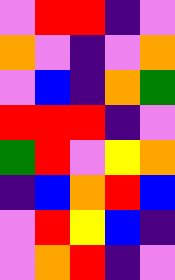[["violet", "red", "red", "indigo", "violet"], ["orange", "violet", "indigo", "violet", "orange"], ["violet", "blue", "indigo", "orange", "green"], ["red", "red", "red", "indigo", "violet"], ["green", "red", "violet", "yellow", "orange"], ["indigo", "blue", "orange", "red", "blue"], ["violet", "red", "yellow", "blue", "indigo"], ["violet", "orange", "red", "indigo", "violet"]]